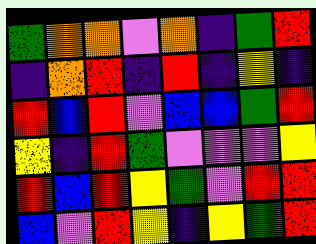[["green", "orange", "orange", "violet", "orange", "indigo", "green", "red"], ["indigo", "orange", "red", "indigo", "red", "indigo", "yellow", "indigo"], ["red", "blue", "red", "violet", "blue", "blue", "green", "red"], ["yellow", "indigo", "red", "green", "violet", "violet", "violet", "yellow"], ["red", "blue", "red", "yellow", "green", "violet", "red", "red"], ["blue", "violet", "red", "yellow", "indigo", "yellow", "green", "red"]]